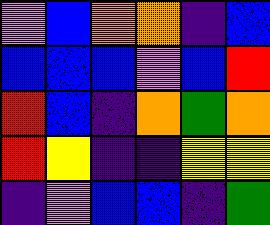[["violet", "blue", "orange", "orange", "indigo", "blue"], ["blue", "blue", "blue", "violet", "blue", "red"], ["red", "blue", "indigo", "orange", "green", "orange"], ["red", "yellow", "indigo", "indigo", "yellow", "yellow"], ["indigo", "violet", "blue", "blue", "indigo", "green"]]